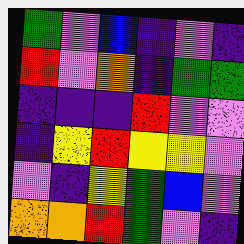[["green", "violet", "blue", "indigo", "violet", "indigo"], ["red", "violet", "orange", "indigo", "green", "green"], ["indigo", "indigo", "indigo", "red", "violet", "violet"], ["indigo", "yellow", "red", "yellow", "yellow", "violet"], ["violet", "indigo", "yellow", "green", "blue", "violet"], ["orange", "orange", "red", "green", "violet", "indigo"]]